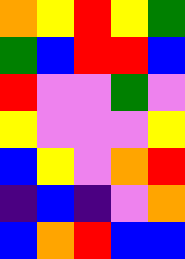[["orange", "yellow", "red", "yellow", "green"], ["green", "blue", "red", "red", "blue"], ["red", "violet", "violet", "green", "violet"], ["yellow", "violet", "violet", "violet", "yellow"], ["blue", "yellow", "violet", "orange", "red"], ["indigo", "blue", "indigo", "violet", "orange"], ["blue", "orange", "red", "blue", "blue"]]